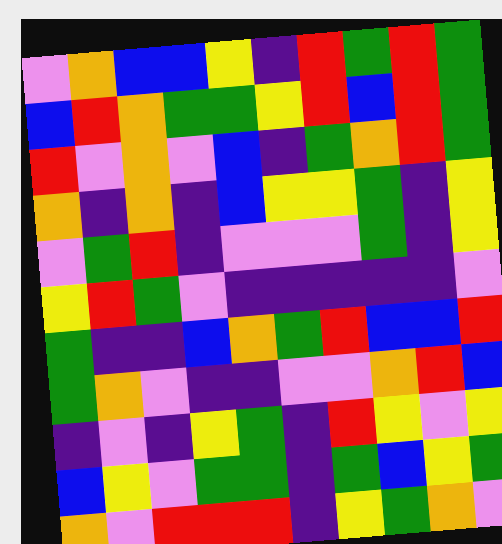[["violet", "orange", "blue", "blue", "yellow", "indigo", "red", "green", "red", "green"], ["blue", "red", "orange", "green", "green", "yellow", "red", "blue", "red", "green"], ["red", "violet", "orange", "violet", "blue", "indigo", "green", "orange", "red", "green"], ["orange", "indigo", "orange", "indigo", "blue", "yellow", "yellow", "green", "indigo", "yellow"], ["violet", "green", "red", "indigo", "violet", "violet", "violet", "green", "indigo", "yellow"], ["yellow", "red", "green", "violet", "indigo", "indigo", "indigo", "indigo", "indigo", "violet"], ["green", "indigo", "indigo", "blue", "orange", "green", "red", "blue", "blue", "red"], ["green", "orange", "violet", "indigo", "indigo", "violet", "violet", "orange", "red", "blue"], ["indigo", "violet", "indigo", "yellow", "green", "indigo", "red", "yellow", "violet", "yellow"], ["blue", "yellow", "violet", "green", "green", "indigo", "green", "blue", "yellow", "green"], ["orange", "violet", "red", "red", "red", "indigo", "yellow", "green", "orange", "violet"]]